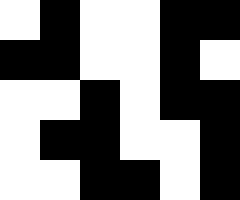[["white", "black", "white", "white", "black", "black"], ["black", "black", "white", "white", "black", "white"], ["white", "white", "black", "white", "black", "black"], ["white", "black", "black", "white", "white", "black"], ["white", "white", "black", "black", "white", "black"]]